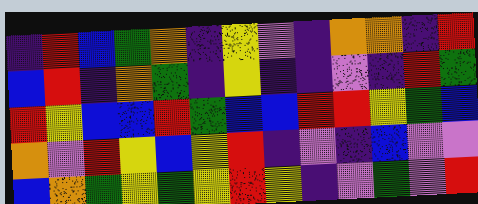[["indigo", "red", "blue", "green", "orange", "indigo", "yellow", "violet", "indigo", "orange", "orange", "indigo", "red"], ["blue", "red", "indigo", "orange", "green", "indigo", "yellow", "indigo", "indigo", "violet", "indigo", "red", "green"], ["red", "yellow", "blue", "blue", "red", "green", "blue", "blue", "red", "red", "yellow", "green", "blue"], ["orange", "violet", "red", "yellow", "blue", "yellow", "red", "indigo", "violet", "indigo", "blue", "violet", "violet"], ["blue", "orange", "green", "yellow", "green", "yellow", "red", "yellow", "indigo", "violet", "green", "violet", "red"]]